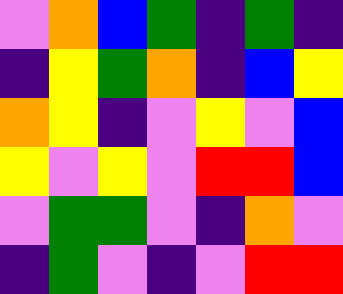[["violet", "orange", "blue", "green", "indigo", "green", "indigo"], ["indigo", "yellow", "green", "orange", "indigo", "blue", "yellow"], ["orange", "yellow", "indigo", "violet", "yellow", "violet", "blue"], ["yellow", "violet", "yellow", "violet", "red", "red", "blue"], ["violet", "green", "green", "violet", "indigo", "orange", "violet"], ["indigo", "green", "violet", "indigo", "violet", "red", "red"]]